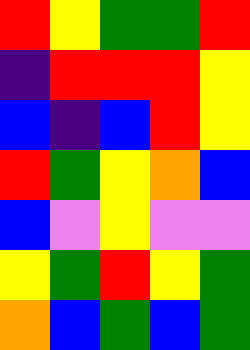[["red", "yellow", "green", "green", "red"], ["indigo", "red", "red", "red", "yellow"], ["blue", "indigo", "blue", "red", "yellow"], ["red", "green", "yellow", "orange", "blue"], ["blue", "violet", "yellow", "violet", "violet"], ["yellow", "green", "red", "yellow", "green"], ["orange", "blue", "green", "blue", "green"]]